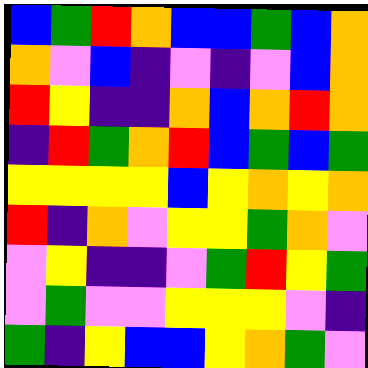[["blue", "green", "red", "orange", "blue", "blue", "green", "blue", "orange"], ["orange", "violet", "blue", "indigo", "violet", "indigo", "violet", "blue", "orange"], ["red", "yellow", "indigo", "indigo", "orange", "blue", "orange", "red", "orange"], ["indigo", "red", "green", "orange", "red", "blue", "green", "blue", "green"], ["yellow", "yellow", "yellow", "yellow", "blue", "yellow", "orange", "yellow", "orange"], ["red", "indigo", "orange", "violet", "yellow", "yellow", "green", "orange", "violet"], ["violet", "yellow", "indigo", "indigo", "violet", "green", "red", "yellow", "green"], ["violet", "green", "violet", "violet", "yellow", "yellow", "yellow", "violet", "indigo"], ["green", "indigo", "yellow", "blue", "blue", "yellow", "orange", "green", "violet"]]